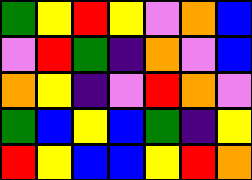[["green", "yellow", "red", "yellow", "violet", "orange", "blue"], ["violet", "red", "green", "indigo", "orange", "violet", "blue"], ["orange", "yellow", "indigo", "violet", "red", "orange", "violet"], ["green", "blue", "yellow", "blue", "green", "indigo", "yellow"], ["red", "yellow", "blue", "blue", "yellow", "red", "orange"]]